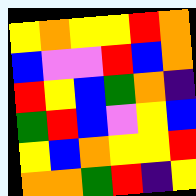[["yellow", "orange", "yellow", "yellow", "red", "orange"], ["blue", "violet", "violet", "red", "blue", "orange"], ["red", "yellow", "blue", "green", "orange", "indigo"], ["green", "red", "blue", "violet", "yellow", "blue"], ["yellow", "blue", "orange", "yellow", "yellow", "red"], ["orange", "orange", "green", "red", "indigo", "yellow"]]